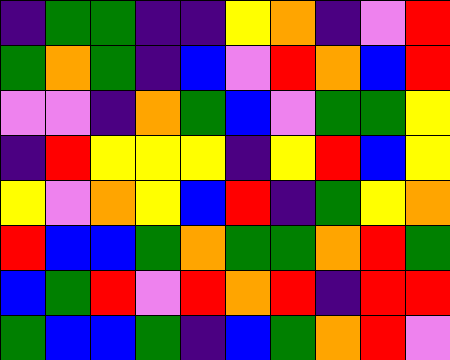[["indigo", "green", "green", "indigo", "indigo", "yellow", "orange", "indigo", "violet", "red"], ["green", "orange", "green", "indigo", "blue", "violet", "red", "orange", "blue", "red"], ["violet", "violet", "indigo", "orange", "green", "blue", "violet", "green", "green", "yellow"], ["indigo", "red", "yellow", "yellow", "yellow", "indigo", "yellow", "red", "blue", "yellow"], ["yellow", "violet", "orange", "yellow", "blue", "red", "indigo", "green", "yellow", "orange"], ["red", "blue", "blue", "green", "orange", "green", "green", "orange", "red", "green"], ["blue", "green", "red", "violet", "red", "orange", "red", "indigo", "red", "red"], ["green", "blue", "blue", "green", "indigo", "blue", "green", "orange", "red", "violet"]]